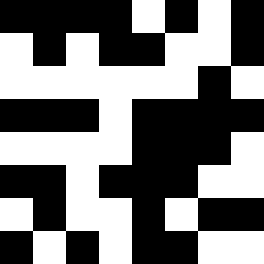[["black", "black", "black", "black", "white", "black", "white", "black"], ["white", "black", "white", "black", "black", "white", "white", "black"], ["white", "white", "white", "white", "white", "white", "black", "white"], ["black", "black", "black", "white", "black", "black", "black", "black"], ["white", "white", "white", "white", "black", "black", "black", "white"], ["black", "black", "white", "black", "black", "black", "white", "white"], ["white", "black", "white", "white", "black", "white", "black", "black"], ["black", "white", "black", "white", "black", "black", "white", "white"]]